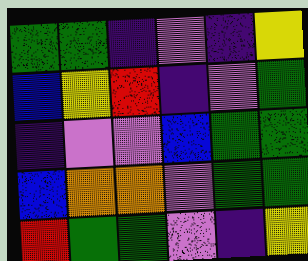[["green", "green", "indigo", "violet", "indigo", "yellow"], ["blue", "yellow", "red", "indigo", "violet", "green"], ["indigo", "violet", "violet", "blue", "green", "green"], ["blue", "orange", "orange", "violet", "green", "green"], ["red", "green", "green", "violet", "indigo", "yellow"]]